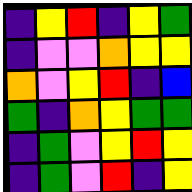[["indigo", "yellow", "red", "indigo", "yellow", "green"], ["indigo", "violet", "violet", "orange", "yellow", "yellow"], ["orange", "violet", "yellow", "red", "indigo", "blue"], ["green", "indigo", "orange", "yellow", "green", "green"], ["indigo", "green", "violet", "yellow", "red", "yellow"], ["indigo", "green", "violet", "red", "indigo", "yellow"]]